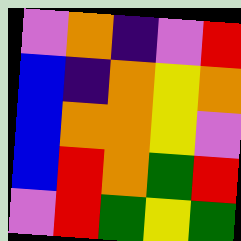[["violet", "orange", "indigo", "violet", "red"], ["blue", "indigo", "orange", "yellow", "orange"], ["blue", "orange", "orange", "yellow", "violet"], ["blue", "red", "orange", "green", "red"], ["violet", "red", "green", "yellow", "green"]]